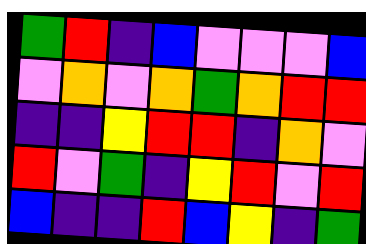[["green", "red", "indigo", "blue", "violet", "violet", "violet", "blue"], ["violet", "orange", "violet", "orange", "green", "orange", "red", "red"], ["indigo", "indigo", "yellow", "red", "red", "indigo", "orange", "violet"], ["red", "violet", "green", "indigo", "yellow", "red", "violet", "red"], ["blue", "indigo", "indigo", "red", "blue", "yellow", "indigo", "green"]]